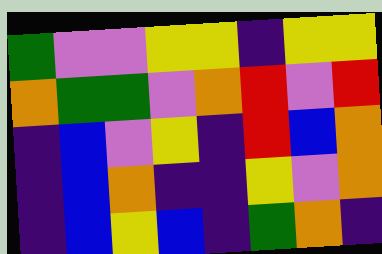[["green", "violet", "violet", "yellow", "yellow", "indigo", "yellow", "yellow"], ["orange", "green", "green", "violet", "orange", "red", "violet", "red"], ["indigo", "blue", "violet", "yellow", "indigo", "red", "blue", "orange"], ["indigo", "blue", "orange", "indigo", "indigo", "yellow", "violet", "orange"], ["indigo", "blue", "yellow", "blue", "indigo", "green", "orange", "indigo"]]